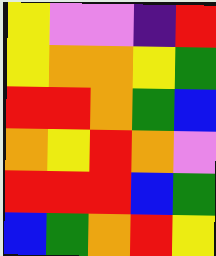[["yellow", "violet", "violet", "indigo", "red"], ["yellow", "orange", "orange", "yellow", "green"], ["red", "red", "orange", "green", "blue"], ["orange", "yellow", "red", "orange", "violet"], ["red", "red", "red", "blue", "green"], ["blue", "green", "orange", "red", "yellow"]]